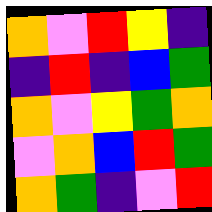[["orange", "violet", "red", "yellow", "indigo"], ["indigo", "red", "indigo", "blue", "green"], ["orange", "violet", "yellow", "green", "orange"], ["violet", "orange", "blue", "red", "green"], ["orange", "green", "indigo", "violet", "red"]]